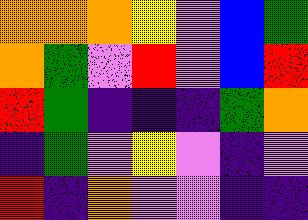[["orange", "orange", "orange", "yellow", "violet", "blue", "green"], ["orange", "green", "violet", "red", "violet", "blue", "red"], ["red", "green", "indigo", "indigo", "indigo", "green", "orange"], ["indigo", "green", "violet", "yellow", "violet", "indigo", "violet"], ["red", "indigo", "orange", "violet", "violet", "indigo", "indigo"]]